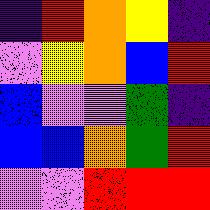[["indigo", "red", "orange", "yellow", "indigo"], ["violet", "yellow", "orange", "blue", "red"], ["blue", "violet", "violet", "green", "indigo"], ["blue", "blue", "orange", "green", "red"], ["violet", "violet", "red", "red", "red"]]